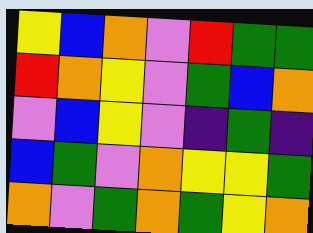[["yellow", "blue", "orange", "violet", "red", "green", "green"], ["red", "orange", "yellow", "violet", "green", "blue", "orange"], ["violet", "blue", "yellow", "violet", "indigo", "green", "indigo"], ["blue", "green", "violet", "orange", "yellow", "yellow", "green"], ["orange", "violet", "green", "orange", "green", "yellow", "orange"]]